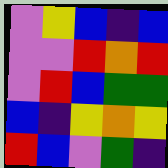[["violet", "yellow", "blue", "indigo", "blue"], ["violet", "violet", "red", "orange", "red"], ["violet", "red", "blue", "green", "green"], ["blue", "indigo", "yellow", "orange", "yellow"], ["red", "blue", "violet", "green", "indigo"]]